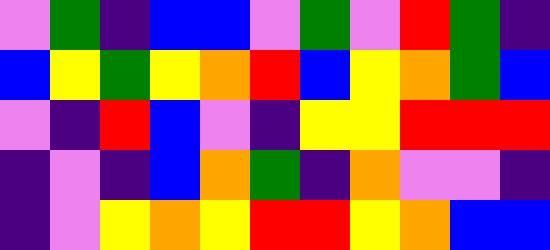[["violet", "green", "indigo", "blue", "blue", "violet", "green", "violet", "red", "green", "indigo"], ["blue", "yellow", "green", "yellow", "orange", "red", "blue", "yellow", "orange", "green", "blue"], ["violet", "indigo", "red", "blue", "violet", "indigo", "yellow", "yellow", "red", "red", "red"], ["indigo", "violet", "indigo", "blue", "orange", "green", "indigo", "orange", "violet", "violet", "indigo"], ["indigo", "violet", "yellow", "orange", "yellow", "red", "red", "yellow", "orange", "blue", "blue"]]